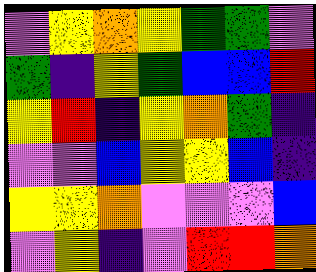[["violet", "yellow", "orange", "yellow", "green", "green", "violet"], ["green", "indigo", "yellow", "green", "blue", "blue", "red"], ["yellow", "red", "indigo", "yellow", "orange", "green", "indigo"], ["violet", "violet", "blue", "yellow", "yellow", "blue", "indigo"], ["yellow", "yellow", "orange", "violet", "violet", "violet", "blue"], ["violet", "yellow", "indigo", "violet", "red", "red", "orange"]]